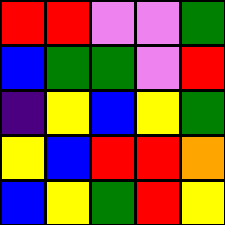[["red", "red", "violet", "violet", "green"], ["blue", "green", "green", "violet", "red"], ["indigo", "yellow", "blue", "yellow", "green"], ["yellow", "blue", "red", "red", "orange"], ["blue", "yellow", "green", "red", "yellow"]]